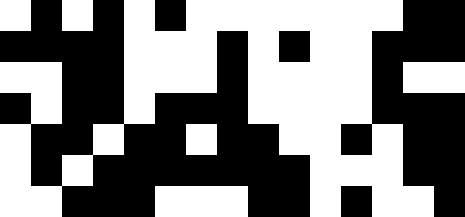[["white", "black", "white", "black", "white", "black", "white", "white", "white", "white", "white", "white", "white", "black", "black"], ["black", "black", "black", "black", "white", "white", "white", "black", "white", "black", "white", "white", "black", "black", "black"], ["white", "white", "black", "black", "white", "white", "white", "black", "white", "white", "white", "white", "black", "white", "white"], ["black", "white", "black", "black", "white", "black", "black", "black", "white", "white", "white", "white", "black", "black", "black"], ["white", "black", "black", "white", "black", "black", "white", "black", "black", "white", "white", "black", "white", "black", "black"], ["white", "black", "white", "black", "black", "black", "black", "black", "black", "black", "white", "white", "white", "black", "black"], ["white", "white", "black", "black", "black", "white", "white", "white", "black", "black", "white", "black", "white", "white", "black"]]